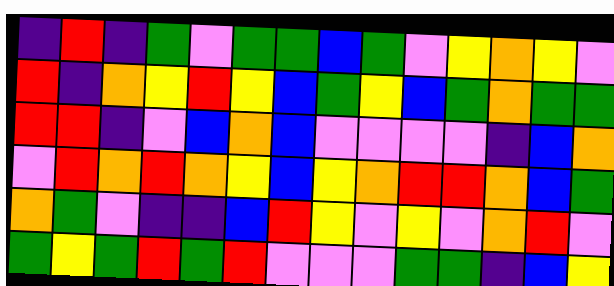[["indigo", "red", "indigo", "green", "violet", "green", "green", "blue", "green", "violet", "yellow", "orange", "yellow", "violet"], ["red", "indigo", "orange", "yellow", "red", "yellow", "blue", "green", "yellow", "blue", "green", "orange", "green", "green"], ["red", "red", "indigo", "violet", "blue", "orange", "blue", "violet", "violet", "violet", "violet", "indigo", "blue", "orange"], ["violet", "red", "orange", "red", "orange", "yellow", "blue", "yellow", "orange", "red", "red", "orange", "blue", "green"], ["orange", "green", "violet", "indigo", "indigo", "blue", "red", "yellow", "violet", "yellow", "violet", "orange", "red", "violet"], ["green", "yellow", "green", "red", "green", "red", "violet", "violet", "violet", "green", "green", "indigo", "blue", "yellow"]]